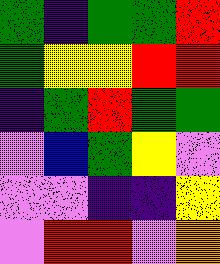[["green", "indigo", "green", "green", "red"], ["green", "yellow", "yellow", "red", "red"], ["indigo", "green", "red", "green", "green"], ["violet", "blue", "green", "yellow", "violet"], ["violet", "violet", "indigo", "indigo", "yellow"], ["violet", "red", "red", "violet", "orange"]]